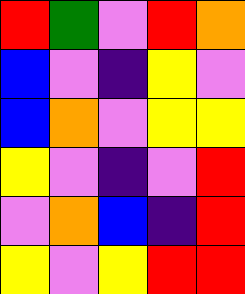[["red", "green", "violet", "red", "orange"], ["blue", "violet", "indigo", "yellow", "violet"], ["blue", "orange", "violet", "yellow", "yellow"], ["yellow", "violet", "indigo", "violet", "red"], ["violet", "orange", "blue", "indigo", "red"], ["yellow", "violet", "yellow", "red", "red"]]